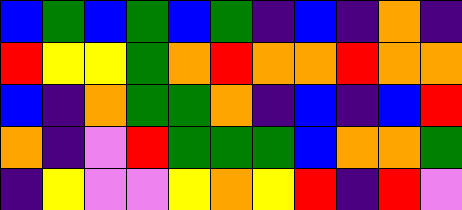[["blue", "green", "blue", "green", "blue", "green", "indigo", "blue", "indigo", "orange", "indigo"], ["red", "yellow", "yellow", "green", "orange", "red", "orange", "orange", "red", "orange", "orange"], ["blue", "indigo", "orange", "green", "green", "orange", "indigo", "blue", "indigo", "blue", "red"], ["orange", "indigo", "violet", "red", "green", "green", "green", "blue", "orange", "orange", "green"], ["indigo", "yellow", "violet", "violet", "yellow", "orange", "yellow", "red", "indigo", "red", "violet"]]